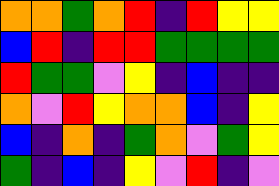[["orange", "orange", "green", "orange", "red", "indigo", "red", "yellow", "yellow"], ["blue", "red", "indigo", "red", "red", "green", "green", "green", "green"], ["red", "green", "green", "violet", "yellow", "indigo", "blue", "indigo", "indigo"], ["orange", "violet", "red", "yellow", "orange", "orange", "blue", "indigo", "yellow"], ["blue", "indigo", "orange", "indigo", "green", "orange", "violet", "green", "yellow"], ["green", "indigo", "blue", "indigo", "yellow", "violet", "red", "indigo", "violet"]]